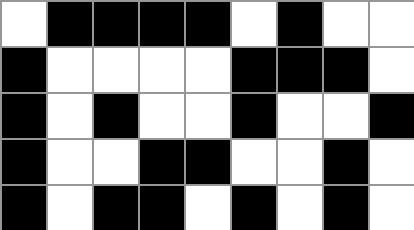[["white", "black", "black", "black", "black", "white", "black", "white", "white"], ["black", "white", "white", "white", "white", "black", "black", "black", "white"], ["black", "white", "black", "white", "white", "black", "white", "white", "black"], ["black", "white", "white", "black", "black", "white", "white", "black", "white"], ["black", "white", "black", "black", "white", "black", "white", "black", "white"]]